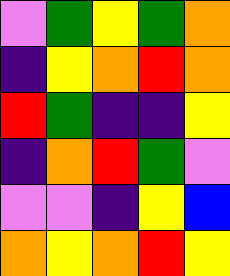[["violet", "green", "yellow", "green", "orange"], ["indigo", "yellow", "orange", "red", "orange"], ["red", "green", "indigo", "indigo", "yellow"], ["indigo", "orange", "red", "green", "violet"], ["violet", "violet", "indigo", "yellow", "blue"], ["orange", "yellow", "orange", "red", "yellow"]]